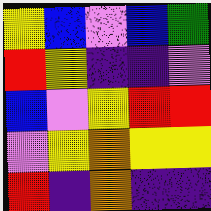[["yellow", "blue", "violet", "blue", "green"], ["red", "yellow", "indigo", "indigo", "violet"], ["blue", "violet", "yellow", "red", "red"], ["violet", "yellow", "orange", "yellow", "yellow"], ["red", "indigo", "orange", "indigo", "indigo"]]